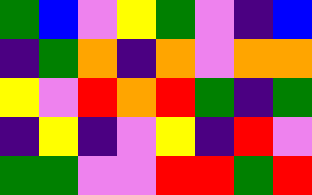[["green", "blue", "violet", "yellow", "green", "violet", "indigo", "blue"], ["indigo", "green", "orange", "indigo", "orange", "violet", "orange", "orange"], ["yellow", "violet", "red", "orange", "red", "green", "indigo", "green"], ["indigo", "yellow", "indigo", "violet", "yellow", "indigo", "red", "violet"], ["green", "green", "violet", "violet", "red", "red", "green", "red"]]